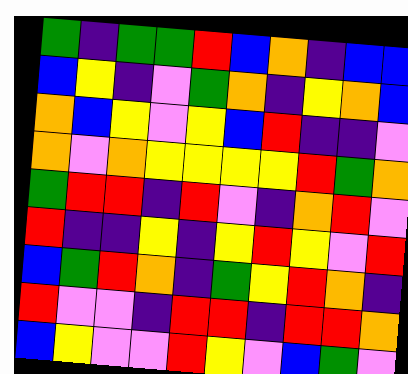[["green", "indigo", "green", "green", "red", "blue", "orange", "indigo", "blue", "blue"], ["blue", "yellow", "indigo", "violet", "green", "orange", "indigo", "yellow", "orange", "blue"], ["orange", "blue", "yellow", "violet", "yellow", "blue", "red", "indigo", "indigo", "violet"], ["orange", "violet", "orange", "yellow", "yellow", "yellow", "yellow", "red", "green", "orange"], ["green", "red", "red", "indigo", "red", "violet", "indigo", "orange", "red", "violet"], ["red", "indigo", "indigo", "yellow", "indigo", "yellow", "red", "yellow", "violet", "red"], ["blue", "green", "red", "orange", "indigo", "green", "yellow", "red", "orange", "indigo"], ["red", "violet", "violet", "indigo", "red", "red", "indigo", "red", "red", "orange"], ["blue", "yellow", "violet", "violet", "red", "yellow", "violet", "blue", "green", "violet"]]